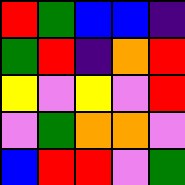[["red", "green", "blue", "blue", "indigo"], ["green", "red", "indigo", "orange", "red"], ["yellow", "violet", "yellow", "violet", "red"], ["violet", "green", "orange", "orange", "violet"], ["blue", "red", "red", "violet", "green"]]